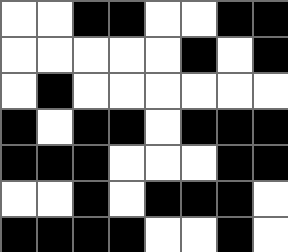[["white", "white", "black", "black", "white", "white", "black", "black"], ["white", "white", "white", "white", "white", "black", "white", "black"], ["white", "black", "white", "white", "white", "white", "white", "white"], ["black", "white", "black", "black", "white", "black", "black", "black"], ["black", "black", "black", "white", "white", "white", "black", "black"], ["white", "white", "black", "white", "black", "black", "black", "white"], ["black", "black", "black", "black", "white", "white", "black", "white"]]